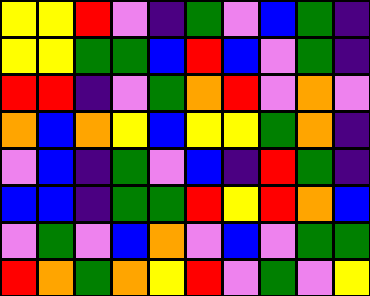[["yellow", "yellow", "red", "violet", "indigo", "green", "violet", "blue", "green", "indigo"], ["yellow", "yellow", "green", "green", "blue", "red", "blue", "violet", "green", "indigo"], ["red", "red", "indigo", "violet", "green", "orange", "red", "violet", "orange", "violet"], ["orange", "blue", "orange", "yellow", "blue", "yellow", "yellow", "green", "orange", "indigo"], ["violet", "blue", "indigo", "green", "violet", "blue", "indigo", "red", "green", "indigo"], ["blue", "blue", "indigo", "green", "green", "red", "yellow", "red", "orange", "blue"], ["violet", "green", "violet", "blue", "orange", "violet", "blue", "violet", "green", "green"], ["red", "orange", "green", "orange", "yellow", "red", "violet", "green", "violet", "yellow"]]